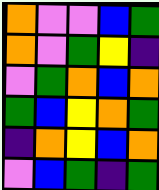[["orange", "violet", "violet", "blue", "green"], ["orange", "violet", "green", "yellow", "indigo"], ["violet", "green", "orange", "blue", "orange"], ["green", "blue", "yellow", "orange", "green"], ["indigo", "orange", "yellow", "blue", "orange"], ["violet", "blue", "green", "indigo", "green"]]